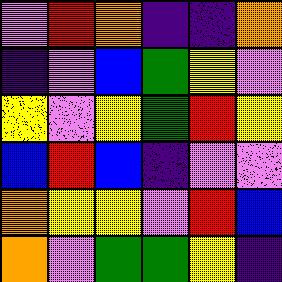[["violet", "red", "orange", "indigo", "indigo", "orange"], ["indigo", "violet", "blue", "green", "yellow", "violet"], ["yellow", "violet", "yellow", "green", "red", "yellow"], ["blue", "red", "blue", "indigo", "violet", "violet"], ["orange", "yellow", "yellow", "violet", "red", "blue"], ["orange", "violet", "green", "green", "yellow", "indigo"]]